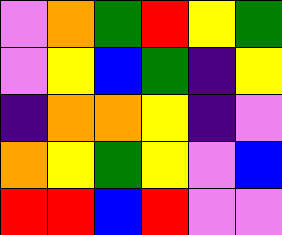[["violet", "orange", "green", "red", "yellow", "green"], ["violet", "yellow", "blue", "green", "indigo", "yellow"], ["indigo", "orange", "orange", "yellow", "indigo", "violet"], ["orange", "yellow", "green", "yellow", "violet", "blue"], ["red", "red", "blue", "red", "violet", "violet"]]